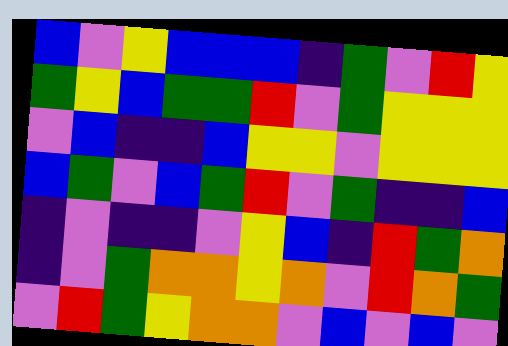[["blue", "violet", "yellow", "blue", "blue", "blue", "indigo", "green", "violet", "red", "yellow"], ["green", "yellow", "blue", "green", "green", "red", "violet", "green", "yellow", "yellow", "yellow"], ["violet", "blue", "indigo", "indigo", "blue", "yellow", "yellow", "violet", "yellow", "yellow", "yellow"], ["blue", "green", "violet", "blue", "green", "red", "violet", "green", "indigo", "indigo", "blue"], ["indigo", "violet", "indigo", "indigo", "violet", "yellow", "blue", "indigo", "red", "green", "orange"], ["indigo", "violet", "green", "orange", "orange", "yellow", "orange", "violet", "red", "orange", "green"], ["violet", "red", "green", "yellow", "orange", "orange", "violet", "blue", "violet", "blue", "violet"]]